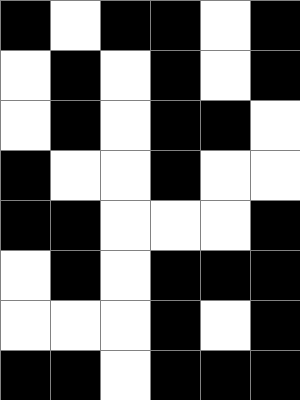[["black", "white", "black", "black", "white", "black"], ["white", "black", "white", "black", "white", "black"], ["white", "black", "white", "black", "black", "white"], ["black", "white", "white", "black", "white", "white"], ["black", "black", "white", "white", "white", "black"], ["white", "black", "white", "black", "black", "black"], ["white", "white", "white", "black", "white", "black"], ["black", "black", "white", "black", "black", "black"]]